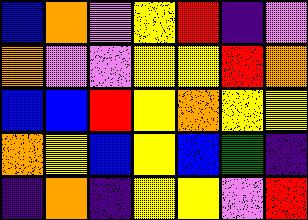[["blue", "orange", "violet", "yellow", "red", "indigo", "violet"], ["orange", "violet", "violet", "yellow", "yellow", "red", "orange"], ["blue", "blue", "red", "yellow", "orange", "yellow", "yellow"], ["orange", "yellow", "blue", "yellow", "blue", "green", "indigo"], ["indigo", "orange", "indigo", "yellow", "yellow", "violet", "red"]]